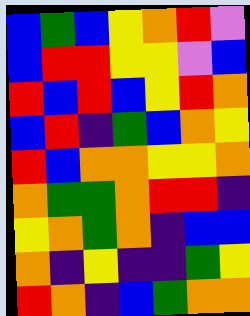[["blue", "green", "blue", "yellow", "orange", "red", "violet"], ["blue", "red", "red", "yellow", "yellow", "violet", "blue"], ["red", "blue", "red", "blue", "yellow", "red", "orange"], ["blue", "red", "indigo", "green", "blue", "orange", "yellow"], ["red", "blue", "orange", "orange", "yellow", "yellow", "orange"], ["orange", "green", "green", "orange", "red", "red", "indigo"], ["yellow", "orange", "green", "orange", "indigo", "blue", "blue"], ["orange", "indigo", "yellow", "indigo", "indigo", "green", "yellow"], ["red", "orange", "indigo", "blue", "green", "orange", "orange"]]